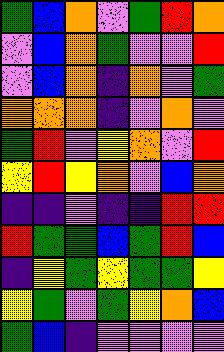[["green", "blue", "orange", "violet", "green", "red", "orange"], ["violet", "blue", "orange", "green", "violet", "violet", "red"], ["violet", "blue", "orange", "indigo", "orange", "violet", "green"], ["orange", "orange", "orange", "indigo", "violet", "orange", "violet"], ["green", "red", "violet", "yellow", "orange", "violet", "red"], ["yellow", "red", "yellow", "orange", "violet", "blue", "orange"], ["indigo", "indigo", "violet", "indigo", "indigo", "red", "red"], ["red", "green", "green", "blue", "green", "red", "blue"], ["indigo", "yellow", "green", "yellow", "green", "green", "yellow"], ["yellow", "green", "violet", "green", "yellow", "orange", "blue"], ["green", "blue", "indigo", "violet", "violet", "violet", "violet"]]